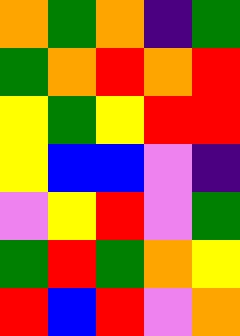[["orange", "green", "orange", "indigo", "green"], ["green", "orange", "red", "orange", "red"], ["yellow", "green", "yellow", "red", "red"], ["yellow", "blue", "blue", "violet", "indigo"], ["violet", "yellow", "red", "violet", "green"], ["green", "red", "green", "orange", "yellow"], ["red", "blue", "red", "violet", "orange"]]